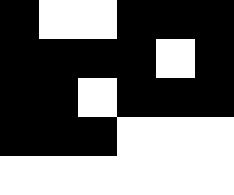[["black", "white", "white", "black", "black", "black"], ["black", "black", "black", "black", "white", "black"], ["black", "black", "white", "black", "black", "black"], ["black", "black", "black", "white", "white", "white"], ["white", "white", "white", "white", "white", "white"]]